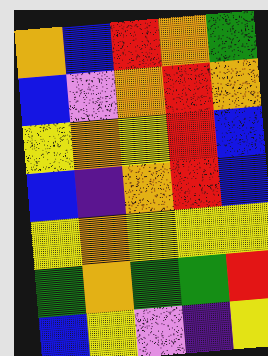[["orange", "blue", "red", "orange", "green"], ["blue", "violet", "orange", "red", "orange"], ["yellow", "orange", "yellow", "red", "blue"], ["blue", "indigo", "orange", "red", "blue"], ["yellow", "orange", "yellow", "yellow", "yellow"], ["green", "orange", "green", "green", "red"], ["blue", "yellow", "violet", "indigo", "yellow"]]